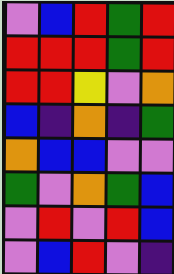[["violet", "blue", "red", "green", "red"], ["red", "red", "red", "green", "red"], ["red", "red", "yellow", "violet", "orange"], ["blue", "indigo", "orange", "indigo", "green"], ["orange", "blue", "blue", "violet", "violet"], ["green", "violet", "orange", "green", "blue"], ["violet", "red", "violet", "red", "blue"], ["violet", "blue", "red", "violet", "indigo"]]